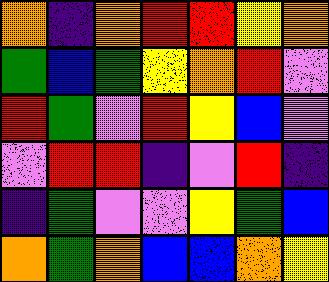[["orange", "indigo", "orange", "red", "red", "yellow", "orange"], ["green", "blue", "green", "yellow", "orange", "red", "violet"], ["red", "green", "violet", "red", "yellow", "blue", "violet"], ["violet", "red", "red", "indigo", "violet", "red", "indigo"], ["indigo", "green", "violet", "violet", "yellow", "green", "blue"], ["orange", "green", "orange", "blue", "blue", "orange", "yellow"]]